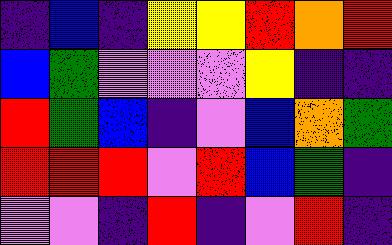[["indigo", "blue", "indigo", "yellow", "yellow", "red", "orange", "red"], ["blue", "green", "violet", "violet", "violet", "yellow", "indigo", "indigo"], ["red", "green", "blue", "indigo", "violet", "blue", "orange", "green"], ["red", "red", "red", "violet", "red", "blue", "green", "indigo"], ["violet", "violet", "indigo", "red", "indigo", "violet", "red", "indigo"]]